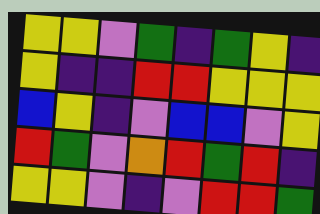[["yellow", "yellow", "violet", "green", "indigo", "green", "yellow", "indigo"], ["yellow", "indigo", "indigo", "red", "red", "yellow", "yellow", "yellow"], ["blue", "yellow", "indigo", "violet", "blue", "blue", "violet", "yellow"], ["red", "green", "violet", "orange", "red", "green", "red", "indigo"], ["yellow", "yellow", "violet", "indigo", "violet", "red", "red", "green"]]